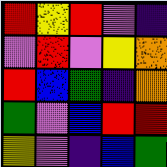[["red", "yellow", "red", "violet", "indigo"], ["violet", "red", "violet", "yellow", "orange"], ["red", "blue", "green", "indigo", "orange"], ["green", "violet", "blue", "red", "red"], ["yellow", "violet", "indigo", "blue", "green"]]